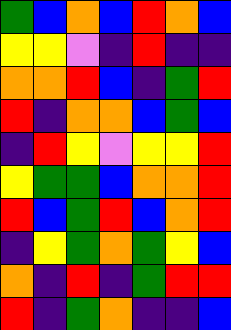[["green", "blue", "orange", "blue", "red", "orange", "blue"], ["yellow", "yellow", "violet", "indigo", "red", "indigo", "indigo"], ["orange", "orange", "red", "blue", "indigo", "green", "red"], ["red", "indigo", "orange", "orange", "blue", "green", "blue"], ["indigo", "red", "yellow", "violet", "yellow", "yellow", "red"], ["yellow", "green", "green", "blue", "orange", "orange", "red"], ["red", "blue", "green", "red", "blue", "orange", "red"], ["indigo", "yellow", "green", "orange", "green", "yellow", "blue"], ["orange", "indigo", "red", "indigo", "green", "red", "red"], ["red", "indigo", "green", "orange", "indigo", "indigo", "blue"]]